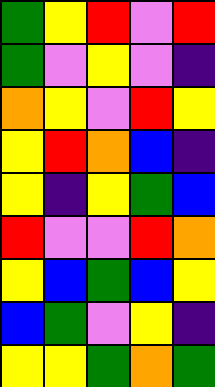[["green", "yellow", "red", "violet", "red"], ["green", "violet", "yellow", "violet", "indigo"], ["orange", "yellow", "violet", "red", "yellow"], ["yellow", "red", "orange", "blue", "indigo"], ["yellow", "indigo", "yellow", "green", "blue"], ["red", "violet", "violet", "red", "orange"], ["yellow", "blue", "green", "blue", "yellow"], ["blue", "green", "violet", "yellow", "indigo"], ["yellow", "yellow", "green", "orange", "green"]]